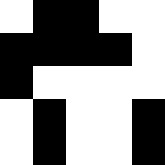[["white", "black", "black", "white", "white"], ["black", "black", "black", "black", "white"], ["black", "white", "white", "white", "white"], ["white", "black", "white", "white", "black"], ["white", "black", "white", "white", "black"]]